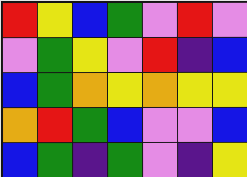[["red", "yellow", "blue", "green", "violet", "red", "violet"], ["violet", "green", "yellow", "violet", "red", "indigo", "blue"], ["blue", "green", "orange", "yellow", "orange", "yellow", "yellow"], ["orange", "red", "green", "blue", "violet", "violet", "blue"], ["blue", "green", "indigo", "green", "violet", "indigo", "yellow"]]